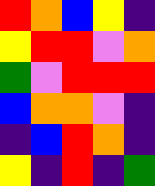[["red", "orange", "blue", "yellow", "indigo"], ["yellow", "red", "red", "violet", "orange"], ["green", "violet", "red", "red", "red"], ["blue", "orange", "orange", "violet", "indigo"], ["indigo", "blue", "red", "orange", "indigo"], ["yellow", "indigo", "red", "indigo", "green"]]